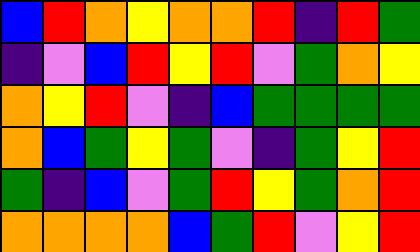[["blue", "red", "orange", "yellow", "orange", "orange", "red", "indigo", "red", "green"], ["indigo", "violet", "blue", "red", "yellow", "red", "violet", "green", "orange", "yellow"], ["orange", "yellow", "red", "violet", "indigo", "blue", "green", "green", "green", "green"], ["orange", "blue", "green", "yellow", "green", "violet", "indigo", "green", "yellow", "red"], ["green", "indigo", "blue", "violet", "green", "red", "yellow", "green", "orange", "red"], ["orange", "orange", "orange", "orange", "blue", "green", "red", "violet", "yellow", "red"]]